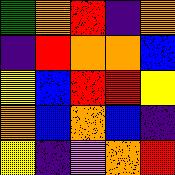[["green", "orange", "red", "indigo", "orange"], ["indigo", "red", "orange", "orange", "blue"], ["yellow", "blue", "red", "red", "yellow"], ["orange", "blue", "orange", "blue", "indigo"], ["yellow", "indigo", "violet", "orange", "red"]]